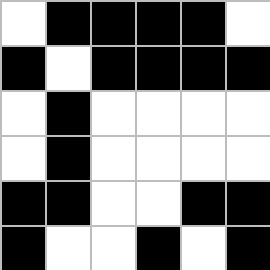[["white", "black", "black", "black", "black", "white"], ["black", "white", "black", "black", "black", "black"], ["white", "black", "white", "white", "white", "white"], ["white", "black", "white", "white", "white", "white"], ["black", "black", "white", "white", "black", "black"], ["black", "white", "white", "black", "white", "black"]]